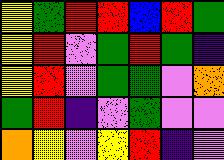[["yellow", "green", "red", "red", "blue", "red", "green"], ["yellow", "red", "violet", "green", "red", "green", "indigo"], ["yellow", "red", "violet", "green", "green", "violet", "orange"], ["green", "red", "indigo", "violet", "green", "violet", "violet"], ["orange", "yellow", "violet", "yellow", "red", "indigo", "violet"]]